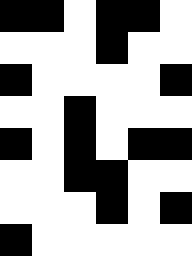[["black", "black", "white", "black", "black", "white"], ["white", "white", "white", "black", "white", "white"], ["black", "white", "white", "white", "white", "black"], ["white", "white", "black", "white", "white", "white"], ["black", "white", "black", "white", "black", "black"], ["white", "white", "black", "black", "white", "white"], ["white", "white", "white", "black", "white", "black"], ["black", "white", "white", "white", "white", "white"]]